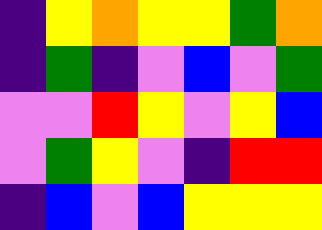[["indigo", "yellow", "orange", "yellow", "yellow", "green", "orange"], ["indigo", "green", "indigo", "violet", "blue", "violet", "green"], ["violet", "violet", "red", "yellow", "violet", "yellow", "blue"], ["violet", "green", "yellow", "violet", "indigo", "red", "red"], ["indigo", "blue", "violet", "blue", "yellow", "yellow", "yellow"]]